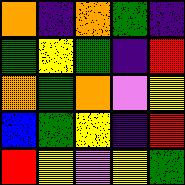[["orange", "indigo", "orange", "green", "indigo"], ["green", "yellow", "green", "indigo", "red"], ["orange", "green", "orange", "violet", "yellow"], ["blue", "green", "yellow", "indigo", "red"], ["red", "yellow", "violet", "yellow", "green"]]